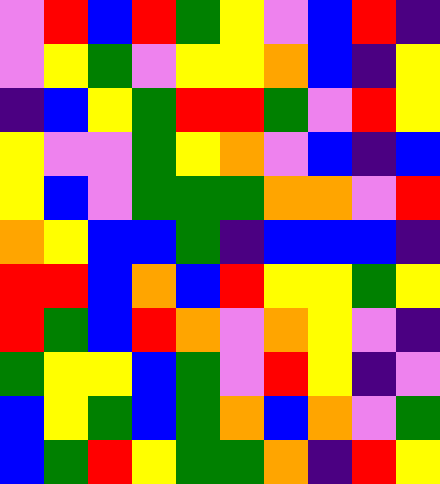[["violet", "red", "blue", "red", "green", "yellow", "violet", "blue", "red", "indigo"], ["violet", "yellow", "green", "violet", "yellow", "yellow", "orange", "blue", "indigo", "yellow"], ["indigo", "blue", "yellow", "green", "red", "red", "green", "violet", "red", "yellow"], ["yellow", "violet", "violet", "green", "yellow", "orange", "violet", "blue", "indigo", "blue"], ["yellow", "blue", "violet", "green", "green", "green", "orange", "orange", "violet", "red"], ["orange", "yellow", "blue", "blue", "green", "indigo", "blue", "blue", "blue", "indigo"], ["red", "red", "blue", "orange", "blue", "red", "yellow", "yellow", "green", "yellow"], ["red", "green", "blue", "red", "orange", "violet", "orange", "yellow", "violet", "indigo"], ["green", "yellow", "yellow", "blue", "green", "violet", "red", "yellow", "indigo", "violet"], ["blue", "yellow", "green", "blue", "green", "orange", "blue", "orange", "violet", "green"], ["blue", "green", "red", "yellow", "green", "green", "orange", "indigo", "red", "yellow"]]